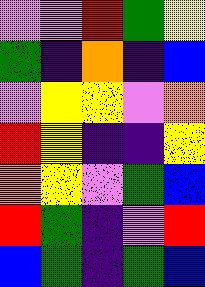[["violet", "violet", "red", "green", "yellow"], ["green", "indigo", "orange", "indigo", "blue"], ["violet", "yellow", "yellow", "violet", "orange"], ["red", "yellow", "indigo", "indigo", "yellow"], ["orange", "yellow", "violet", "green", "blue"], ["red", "green", "indigo", "violet", "red"], ["blue", "green", "indigo", "green", "blue"]]